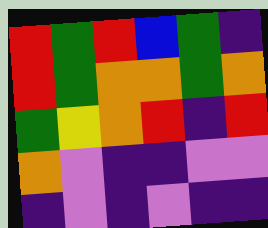[["red", "green", "red", "blue", "green", "indigo"], ["red", "green", "orange", "orange", "green", "orange"], ["green", "yellow", "orange", "red", "indigo", "red"], ["orange", "violet", "indigo", "indigo", "violet", "violet"], ["indigo", "violet", "indigo", "violet", "indigo", "indigo"]]